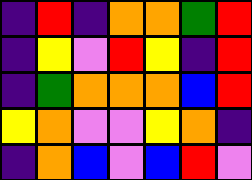[["indigo", "red", "indigo", "orange", "orange", "green", "red"], ["indigo", "yellow", "violet", "red", "yellow", "indigo", "red"], ["indigo", "green", "orange", "orange", "orange", "blue", "red"], ["yellow", "orange", "violet", "violet", "yellow", "orange", "indigo"], ["indigo", "orange", "blue", "violet", "blue", "red", "violet"]]